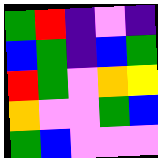[["green", "red", "indigo", "violet", "indigo"], ["blue", "green", "indigo", "blue", "green"], ["red", "green", "violet", "orange", "yellow"], ["orange", "violet", "violet", "green", "blue"], ["green", "blue", "violet", "violet", "violet"]]